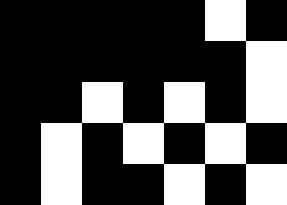[["black", "black", "black", "black", "black", "white", "black"], ["black", "black", "black", "black", "black", "black", "white"], ["black", "black", "white", "black", "white", "black", "white"], ["black", "white", "black", "white", "black", "white", "black"], ["black", "white", "black", "black", "white", "black", "white"]]